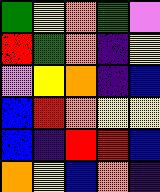[["green", "yellow", "orange", "green", "violet"], ["red", "green", "orange", "indigo", "yellow"], ["violet", "yellow", "orange", "indigo", "blue"], ["blue", "red", "orange", "yellow", "yellow"], ["blue", "indigo", "red", "red", "blue"], ["orange", "yellow", "blue", "orange", "indigo"]]